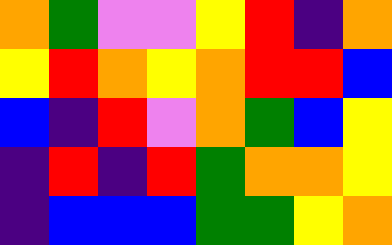[["orange", "green", "violet", "violet", "yellow", "red", "indigo", "orange"], ["yellow", "red", "orange", "yellow", "orange", "red", "red", "blue"], ["blue", "indigo", "red", "violet", "orange", "green", "blue", "yellow"], ["indigo", "red", "indigo", "red", "green", "orange", "orange", "yellow"], ["indigo", "blue", "blue", "blue", "green", "green", "yellow", "orange"]]